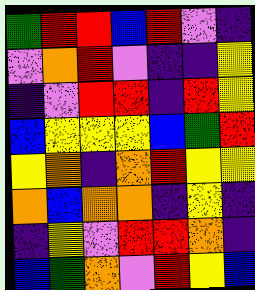[["green", "red", "red", "blue", "red", "violet", "indigo"], ["violet", "orange", "red", "violet", "indigo", "indigo", "yellow"], ["indigo", "violet", "red", "red", "indigo", "red", "yellow"], ["blue", "yellow", "yellow", "yellow", "blue", "green", "red"], ["yellow", "orange", "indigo", "orange", "red", "yellow", "yellow"], ["orange", "blue", "orange", "orange", "indigo", "yellow", "indigo"], ["indigo", "yellow", "violet", "red", "red", "orange", "indigo"], ["blue", "green", "orange", "violet", "red", "yellow", "blue"]]